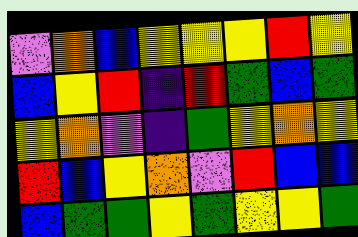[["violet", "orange", "blue", "yellow", "yellow", "yellow", "red", "yellow"], ["blue", "yellow", "red", "indigo", "red", "green", "blue", "green"], ["yellow", "orange", "violet", "indigo", "green", "yellow", "orange", "yellow"], ["red", "blue", "yellow", "orange", "violet", "red", "blue", "blue"], ["blue", "green", "green", "yellow", "green", "yellow", "yellow", "green"]]